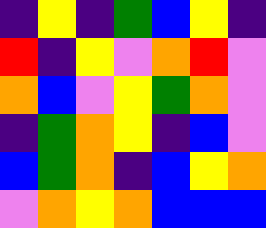[["indigo", "yellow", "indigo", "green", "blue", "yellow", "indigo"], ["red", "indigo", "yellow", "violet", "orange", "red", "violet"], ["orange", "blue", "violet", "yellow", "green", "orange", "violet"], ["indigo", "green", "orange", "yellow", "indigo", "blue", "violet"], ["blue", "green", "orange", "indigo", "blue", "yellow", "orange"], ["violet", "orange", "yellow", "orange", "blue", "blue", "blue"]]